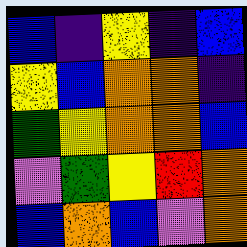[["blue", "indigo", "yellow", "indigo", "blue"], ["yellow", "blue", "orange", "orange", "indigo"], ["green", "yellow", "orange", "orange", "blue"], ["violet", "green", "yellow", "red", "orange"], ["blue", "orange", "blue", "violet", "orange"]]